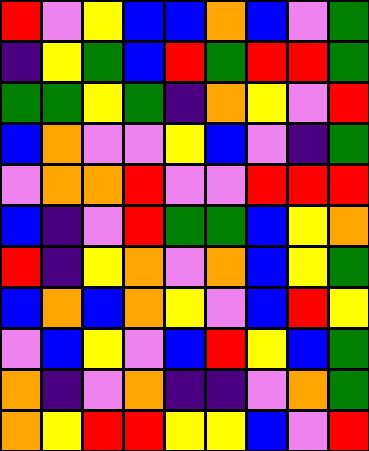[["red", "violet", "yellow", "blue", "blue", "orange", "blue", "violet", "green"], ["indigo", "yellow", "green", "blue", "red", "green", "red", "red", "green"], ["green", "green", "yellow", "green", "indigo", "orange", "yellow", "violet", "red"], ["blue", "orange", "violet", "violet", "yellow", "blue", "violet", "indigo", "green"], ["violet", "orange", "orange", "red", "violet", "violet", "red", "red", "red"], ["blue", "indigo", "violet", "red", "green", "green", "blue", "yellow", "orange"], ["red", "indigo", "yellow", "orange", "violet", "orange", "blue", "yellow", "green"], ["blue", "orange", "blue", "orange", "yellow", "violet", "blue", "red", "yellow"], ["violet", "blue", "yellow", "violet", "blue", "red", "yellow", "blue", "green"], ["orange", "indigo", "violet", "orange", "indigo", "indigo", "violet", "orange", "green"], ["orange", "yellow", "red", "red", "yellow", "yellow", "blue", "violet", "red"]]